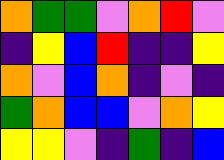[["orange", "green", "green", "violet", "orange", "red", "violet"], ["indigo", "yellow", "blue", "red", "indigo", "indigo", "yellow"], ["orange", "violet", "blue", "orange", "indigo", "violet", "indigo"], ["green", "orange", "blue", "blue", "violet", "orange", "yellow"], ["yellow", "yellow", "violet", "indigo", "green", "indigo", "blue"]]